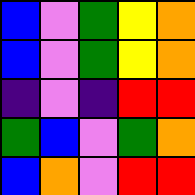[["blue", "violet", "green", "yellow", "orange"], ["blue", "violet", "green", "yellow", "orange"], ["indigo", "violet", "indigo", "red", "red"], ["green", "blue", "violet", "green", "orange"], ["blue", "orange", "violet", "red", "red"]]